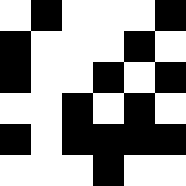[["white", "black", "white", "white", "white", "black"], ["black", "white", "white", "white", "black", "white"], ["black", "white", "white", "black", "white", "black"], ["white", "white", "black", "white", "black", "white"], ["black", "white", "black", "black", "black", "black"], ["white", "white", "white", "black", "white", "white"]]